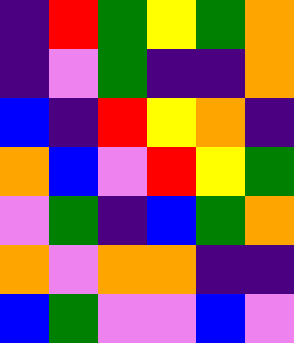[["indigo", "red", "green", "yellow", "green", "orange"], ["indigo", "violet", "green", "indigo", "indigo", "orange"], ["blue", "indigo", "red", "yellow", "orange", "indigo"], ["orange", "blue", "violet", "red", "yellow", "green"], ["violet", "green", "indigo", "blue", "green", "orange"], ["orange", "violet", "orange", "orange", "indigo", "indigo"], ["blue", "green", "violet", "violet", "blue", "violet"]]